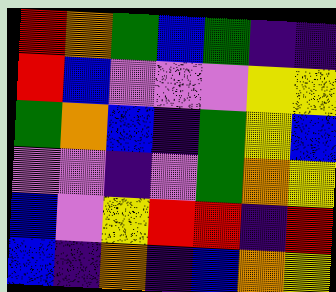[["red", "orange", "green", "blue", "green", "indigo", "indigo"], ["red", "blue", "violet", "violet", "violet", "yellow", "yellow"], ["green", "orange", "blue", "indigo", "green", "yellow", "blue"], ["violet", "violet", "indigo", "violet", "green", "orange", "yellow"], ["blue", "violet", "yellow", "red", "red", "indigo", "red"], ["blue", "indigo", "orange", "indigo", "blue", "orange", "yellow"]]